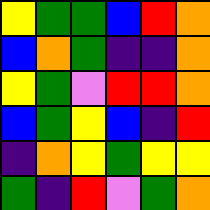[["yellow", "green", "green", "blue", "red", "orange"], ["blue", "orange", "green", "indigo", "indigo", "orange"], ["yellow", "green", "violet", "red", "red", "orange"], ["blue", "green", "yellow", "blue", "indigo", "red"], ["indigo", "orange", "yellow", "green", "yellow", "yellow"], ["green", "indigo", "red", "violet", "green", "orange"]]